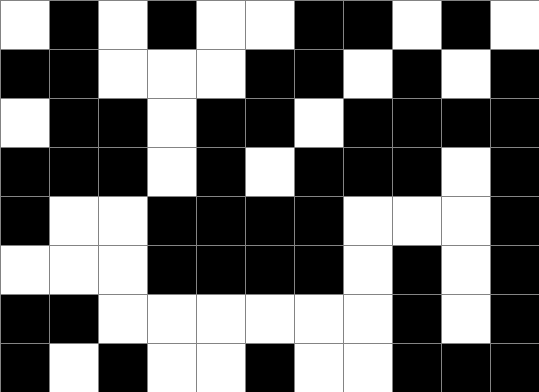[["white", "black", "white", "black", "white", "white", "black", "black", "white", "black", "white"], ["black", "black", "white", "white", "white", "black", "black", "white", "black", "white", "black"], ["white", "black", "black", "white", "black", "black", "white", "black", "black", "black", "black"], ["black", "black", "black", "white", "black", "white", "black", "black", "black", "white", "black"], ["black", "white", "white", "black", "black", "black", "black", "white", "white", "white", "black"], ["white", "white", "white", "black", "black", "black", "black", "white", "black", "white", "black"], ["black", "black", "white", "white", "white", "white", "white", "white", "black", "white", "black"], ["black", "white", "black", "white", "white", "black", "white", "white", "black", "black", "black"]]